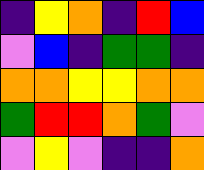[["indigo", "yellow", "orange", "indigo", "red", "blue"], ["violet", "blue", "indigo", "green", "green", "indigo"], ["orange", "orange", "yellow", "yellow", "orange", "orange"], ["green", "red", "red", "orange", "green", "violet"], ["violet", "yellow", "violet", "indigo", "indigo", "orange"]]